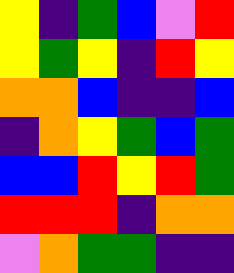[["yellow", "indigo", "green", "blue", "violet", "red"], ["yellow", "green", "yellow", "indigo", "red", "yellow"], ["orange", "orange", "blue", "indigo", "indigo", "blue"], ["indigo", "orange", "yellow", "green", "blue", "green"], ["blue", "blue", "red", "yellow", "red", "green"], ["red", "red", "red", "indigo", "orange", "orange"], ["violet", "orange", "green", "green", "indigo", "indigo"]]